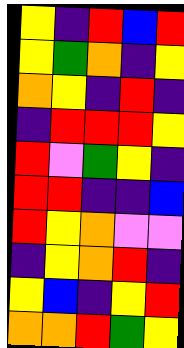[["yellow", "indigo", "red", "blue", "red"], ["yellow", "green", "orange", "indigo", "yellow"], ["orange", "yellow", "indigo", "red", "indigo"], ["indigo", "red", "red", "red", "yellow"], ["red", "violet", "green", "yellow", "indigo"], ["red", "red", "indigo", "indigo", "blue"], ["red", "yellow", "orange", "violet", "violet"], ["indigo", "yellow", "orange", "red", "indigo"], ["yellow", "blue", "indigo", "yellow", "red"], ["orange", "orange", "red", "green", "yellow"]]